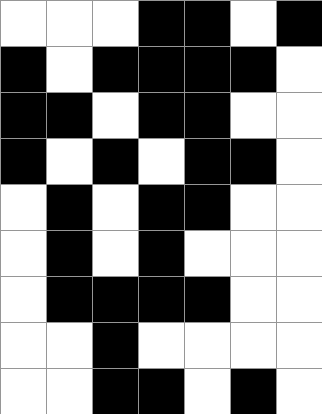[["white", "white", "white", "black", "black", "white", "black"], ["black", "white", "black", "black", "black", "black", "white"], ["black", "black", "white", "black", "black", "white", "white"], ["black", "white", "black", "white", "black", "black", "white"], ["white", "black", "white", "black", "black", "white", "white"], ["white", "black", "white", "black", "white", "white", "white"], ["white", "black", "black", "black", "black", "white", "white"], ["white", "white", "black", "white", "white", "white", "white"], ["white", "white", "black", "black", "white", "black", "white"]]